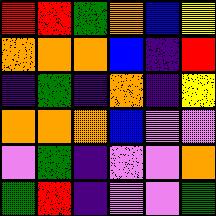[["red", "red", "green", "orange", "blue", "yellow"], ["orange", "orange", "orange", "blue", "indigo", "red"], ["indigo", "green", "indigo", "orange", "indigo", "yellow"], ["orange", "orange", "orange", "blue", "violet", "violet"], ["violet", "green", "indigo", "violet", "violet", "orange"], ["green", "red", "indigo", "violet", "violet", "green"]]